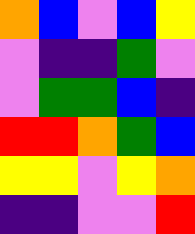[["orange", "blue", "violet", "blue", "yellow"], ["violet", "indigo", "indigo", "green", "violet"], ["violet", "green", "green", "blue", "indigo"], ["red", "red", "orange", "green", "blue"], ["yellow", "yellow", "violet", "yellow", "orange"], ["indigo", "indigo", "violet", "violet", "red"]]